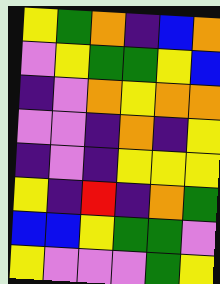[["yellow", "green", "orange", "indigo", "blue", "orange"], ["violet", "yellow", "green", "green", "yellow", "blue"], ["indigo", "violet", "orange", "yellow", "orange", "orange"], ["violet", "violet", "indigo", "orange", "indigo", "yellow"], ["indigo", "violet", "indigo", "yellow", "yellow", "yellow"], ["yellow", "indigo", "red", "indigo", "orange", "green"], ["blue", "blue", "yellow", "green", "green", "violet"], ["yellow", "violet", "violet", "violet", "green", "yellow"]]